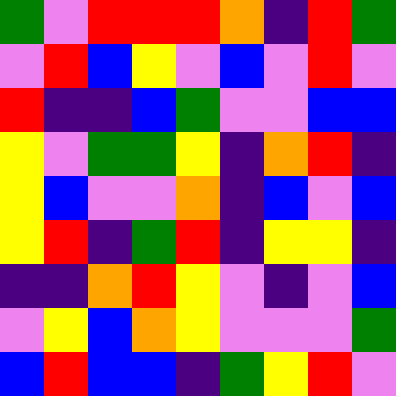[["green", "violet", "red", "red", "red", "orange", "indigo", "red", "green"], ["violet", "red", "blue", "yellow", "violet", "blue", "violet", "red", "violet"], ["red", "indigo", "indigo", "blue", "green", "violet", "violet", "blue", "blue"], ["yellow", "violet", "green", "green", "yellow", "indigo", "orange", "red", "indigo"], ["yellow", "blue", "violet", "violet", "orange", "indigo", "blue", "violet", "blue"], ["yellow", "red", "indigo", "green", "red", "indigo", "yellow", "yellow", "indigo"], ["indigo", "indigo", "orange", "red", "yellow", "violet", "indigo", "violet", "blue"], ["violet", "yellow", "blue", "orange", "yellow", "violet", "violet", "violet", "green"], ["blue", "red", "blue", "blue", "indigo", "green", "yellow", "red", "violet"]]